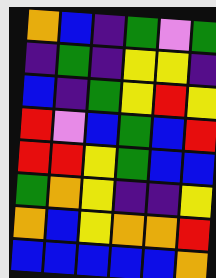[["orange", "blue", "indigo", "green", "violet", "green"], ["indigo", "green", "indigo", "yellow", "yellow", "indigo"], ["blue", "indigo", "green", "yellow", "red", "yellow"], ["red", "violet", "blue", "green", "blue", "red"], ["red", "red", "yellow", "green", "blue", "blue"], ["green", "orange", "yellow", "indigo", "indigo", "yellow"], ["orange", "blue", "yellow", "orange", "orange", "red"], ["blue", "blue", "blue", "blue", "blue", "orange"]]